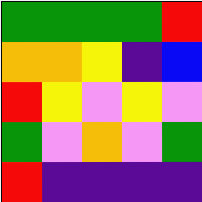[["green", "green", "green", "green", "red"], ["orange", "orange", "yellow", "indigo", "blue"], ["red", "yellow", "violet", "yellow", "violet"], ["green", "violet", "orange", "violet", "green"], ["red", "indigo", "indigo", "indigo", "indigo"]]